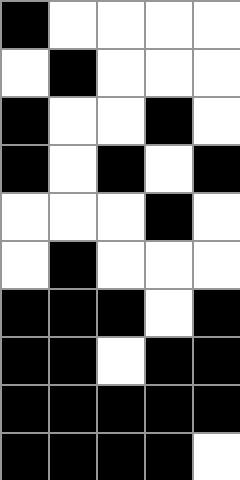[["black", "white", "white", "white", "white"], ["white", "black", "white", "white", "white"], ["black", "white", "white", "black", "white"], ["black", "white", "black", "white", "black"], ["white", "white", "white", "black", "white"], ["white", "black", "white", "white", "white"], ["black", "black", "black", "white", "black"], ["black", "black", "white", "black", "black"], ["black", "black", "black", "black", "black"], ["black", "black", "black", "black", "white"]]